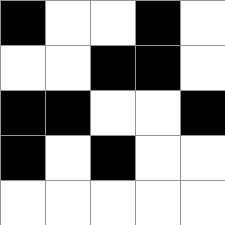[["black", "white", "white", "black", "white"], ["white", "white", "black", "black", "white"], ["black", "black", "white", "white", "black"], ["black", "white", "black", "white", "white"], ["white", "white", "white", "white", "white"]]